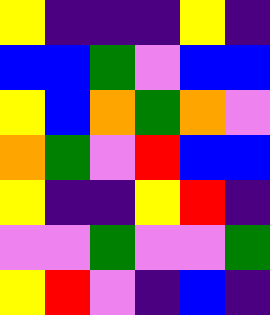[["yellow", "indigo", "indigo", "indigo", "yellow", "indigo"], ["blue", "blue", "green", "violet", "blue", "blue"], ["yellow", "blue", "orange", "green", "orange", "violet"], ["orange", "green", "violet", "red", "blue", "blue"], ["yellow", "indigo", "indigo", "yellow", "red", "indigo"], ["violet", "violet", "green", "violet", "violet", "green"], ["yellow", "red", "violet", "indigo", "blue", "indigo"]]